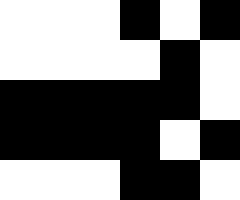[["white", "white", "white", "black", "white", "black"], ["white", "white", "white", "white", "black", "white"], ["black", "black", "black", "black", "black", "white"], ["black", "black", "black", "black", "white", "black"], ["white", "white", "white", "black", "black", "white"]]